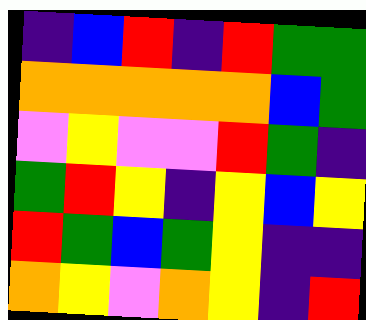[["indigo", "blue", "red", "indigo", "red", "green", "green"], ["orange", "orange", "orange", "orange", "orange", "blue", "green"], ["violet", "yellow", "violet", "violet", "red", "green", "indigo"], ["green", "red", "yellow", "indigo", "yellow", "blue", "yellow"], ["red", "green", "blue", "green", "yellow", "indigo", "indigo"], ["orange", "yellow", "violet", "orange", "yellow", "indigo", "red"]]